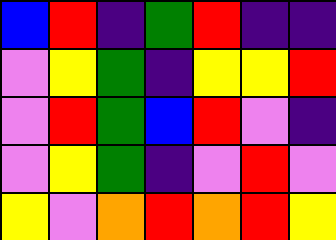[["blue", "red", "indigo", "green", "red", "indigo", "indigo"], ["violet", "yellow", "green", "indigo", "yellow", "yellow", "red"], ["violet", "red", "green", "blue", "red", "violet", "indigo"], ["violet", "yellow", "green", "indigo", "violet", "red", "violet"], ["yellow", "violet", "orange", "red", "orange", "red", "yellow"]]